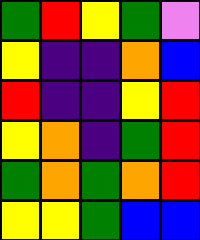[["green", "red", "yellow", "green", "violet"], ["yellow", "indigo", "indigo", "orange", "blue"], ["red", "indigo", "indigo", "yellow", "red"], ["yellow", "orange", "indigo", "green", "red"], ["green", "orange", "green", "orange", "red"], ["yellow", "yellow", "green", "blue", "blue"]]